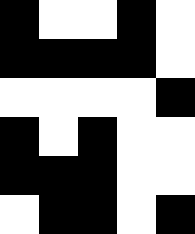[["black", "white", "white", "black", "white"], ["black", "black", "black", "black", "white"], ["white", "white", "white", "white", "black"], ["black", "white", "black", "white", "white"], ["black", "black", "black", "white", "white"], ["white", "black", "black", "white", "black"]]